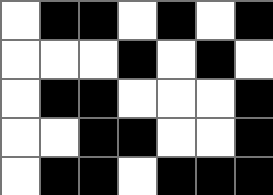[["white", "black", "black", "white", "black", "white", "black"], ["white", "white", "white", "black", "white", "black", "white"], ["white", "black", "black", "white", "white", "white", "black"], ["white", "white", "black", "black", "white", "white", "black"], ["white", "black", "black", "white", "black", "black", "black"]]